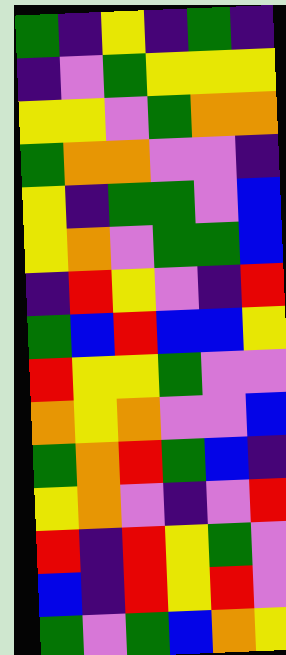[["green", "indigo", "yellow", "indigo", "green", "indigo"], ["indigo", "violet", "green", "yellow", "yellow", "yellow"], ["yellow", "yellow", "violet", "green", "orange", "orange"], ["green", "orange", "orange", "violet", "violet", "indigo"], ["yellow", "indigo", "green", "green", "violet", "blue"], ["yellow", "orange", "violet", "green", "green", "blue"], ["indigo", "red", "yellow", "violet", "indigo", "red"], ["green", "blue", "red", "blue", "blue", "yellow"], ["red", "yellow", "yellow", "green", "violet", "violet"], ["orange", "yellow", "orange", "violet", "violet", "blue"], ["green", "orange", "red", "green", "blue", "indigo"], ["yellow", "orange", "violet", "indigo", "violet", "red"], ["red", "indigo", "red", "yellow", "green", "violet"], ["blue", "indigo", "red", "yellow", "red", "violet"], ["green", "violet", "green", "blue", "orange", "yellow"]]